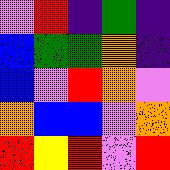[["violet", "red", "indigo", "green", "indigo"], ["blue", "green", "green", "orange", "indigo"], ["blue", "violet", "red", "orange", "violet"], ["orange", "blue", "blue", "violet", "orange"], ["red", "yellow", "red", "violet", "red"]]